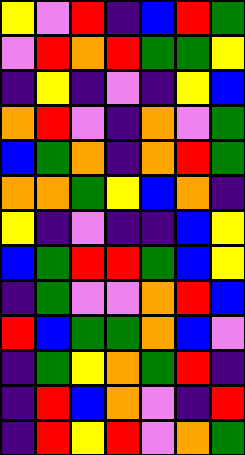[["yellow", "violet", "red", "indigo", "blue", "red", "green"], ["violet", "red", "orange", "red", "green", "green", "yellow"], ["indigo", "yellow", "indigo", "violet", "indigo", "yellow", "blue"], ["orange", "red", "violet", "indigo", "orange", "violet", "green"], ["blue", "green", "orange", "indigo", "orange", "red", "green"], ["orange", "orange", "green", "yellow", "blue", "orange", "indigo"], ["yellow", "indigo", "violet", "indigo", "indigo", "blue", "yellow"], ["blue", "green", "red", "red", "green", "blue", "yellow"], ["indigo", "green", "violet", "violet", "orange", "red", "blue"], ["red", "blue", "green", "green", "orange", "blue", "violet"], ["indigo", "green", "yellow", "orange", "green", "red", "indigo"], ["indigo", "red", "blue", "orange", "violet", "indigo", "red"], ["indigo", "red", "yellow", "red", "violet", "orange", "green"]]